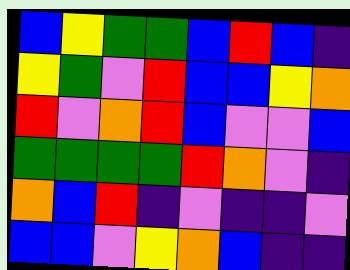[["blue", "yellow", "green", "green", "blue", "red", "blue", "indigo"], ["yellow", "green", "violet", "red", "blue", "blue", "yellow", "orange"], ["red", "violet", "orange", "red", "blue", "violet", "violet", "blue"], ["green", "green", "green", "green", "red", "orange", "violet", "indigo"], ["orange", "blue", "red", "indigo", "violet", "indigo", "indigo", "violet"], ["blue", "blue", "violet", "yellow", "orange", "blue", "indigo", "indigo"]]